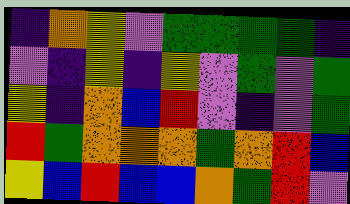[["indigo", "orange", "yellow", "violet", "green", "green", "green", "green", "indigo"], ["violet", "indigo", "yellow", "indigo", "yellow", "violet", "green", "violet", "green"], ["yellow", "indigo", "orange", "blue", "red", "violet", "indigo", "violet", "green"], ["red", "green", "orange", "orange", "orange", "green", "orange", "red", "blue"], ["yellow", "blue", "red", "blue", "blue", "orange", "green", "red", "violet"]]